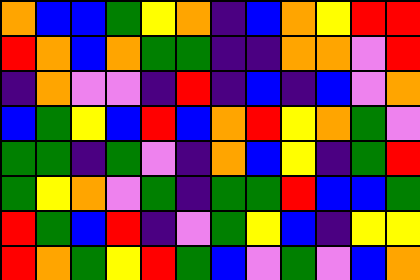[["orange", "blue", "blue", "green", "yellow", "orange", "indigo", "blue", "orange", "yellow", "red", "red"], ["red", "orange", "blue", "orange", "green", "green", "indigo", "indigo", "orange", "orange", "violet", "red"], ["indigo", "orange", "violet", "violet", "indigo", "red", "indigo", "blue", "indigo", "blue", "violet", "orange"], ["blue", "green", "yellow", "blue", "red", "blue", "orange", "red", "yellow", "orange", "green", "violet"], ["green", "green", "indigo", "green", "violet", "indigo", "orange", "blue", "yellow", "indigo", "green", "red"], ["green", "yellow", "orange", "violet", "green", "indigo", "green", "green", "red", "blue", "blue", "green"], ["red", "green", "blue", "red", "indigo", "violet", "green", "yellow", "blue", "indigo", "yellow", "yellow"], ["red", "orange", "green", "yellow", "red", "green", "blue", "violet", "green", "violet", "blue", "orange"]]